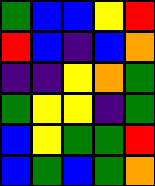[["green", "blue", "blue", "yellow", "red"], ["red", "blue", "indigo", "blue", "orange"], ["indigo", "indigo", "yellow", "orange", "green"], ["green", "yellow", "yellow", "indigo", "green"], ["blue", "yellow", "green", "green", "red"], ["blue", "green", "blue", "green", "orange"]]